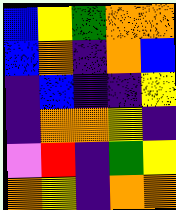[["blue", "yellow", "green", "orange", "orange"], ["blue", "orange", "indigo", "orange", "blue"], ["indigo", "blue", "indigo", "indigo", "yellow"], ["indigo", "orange", "orange", "yellow", "indigo"], ["violet", "red", "indigo", "green", "yellow"], ["orange", "yellow", "indigo", "orange", "orange"]]